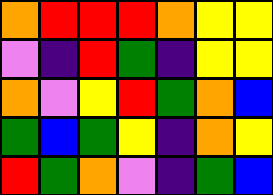[["orange", "red", "red", "red", "orange", "yellow", "yellow"], ["violet", "indigo", "red", "green", "indigo", "yellow", "yellow"], ["orange", "violet", "yellow", "red", "green", "orange", "blue"], ["green", "blue", "green", "yellow", "indigo", "orange", "yellow"], ["red", "green", "orange", "violet", "indigo", "green", "blue"]]